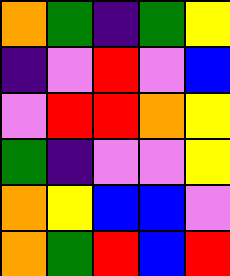[["orange", "green", "indigo", "green", "yellow"], ["indigo", "violet", "red", "violet", "blue"], ["violet", "red", "red", "orange", "yellow"], ["green", "indigo", "violet", "violet", "yellow"], ["orange", "yellow", "blue", "blue", "violet"], ["orange", "green", "red", "blue", "red"]]